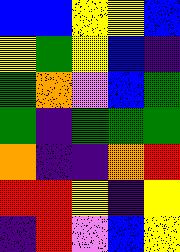[["blue", "blue", "yellow", "yellow", "blue"], ["yellow", "green", "yellow", "blue", "indigo"], ["green", "orange", "violet", "blue", "green"], ["green", "indigo", "green", "green", "green"], ["orange", "indigo", "indigo", "orange", "red"], ["red", "red", "yellow", "indigo", "yellow"], ["indigo", "red", "violet", "blue", "yellow"]]